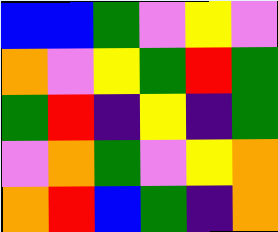[["blue", "blue", "green", "violet", "yellow", "violet"], ["orange", "violet", "yellow", "green", "red", "green"], ["green", "red", "indigo", "yellow", "indigo", "green"], ["violet", "orange", "green", "violet", "yellow", "orange"], ["orange", "red", "blue", "green", "indigo", "orange"]]